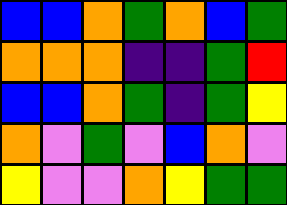[["blue", "blue", "orange", "green", "orange", "blue", "green"], ["orange", "orange", "orange", "indigo", "indigo", "green", "red"], ["blue", "blue", "orange", "green", "indigo", "green", "yellow"], ["orange", "violet", "green", "violet", "blue", "orange", "violet"], ["yellow", "violet", "violet", "orange", "yellow", "green", "green"]]